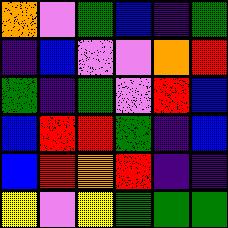[["orange", "violet", "green", "blue", "indigo", "green"], ["indigo", "blue", "violet", "violet", "orange", "red"], ["green", "indigo", "green", "violet", "red", "blue"], ["blue", "red", "red", "green", "indigo", "blue"], ["blue", "red", "orange", "red", "indigo", "indigo"], ["yellow", "violet", "yellow", "green", "green", "green"]]